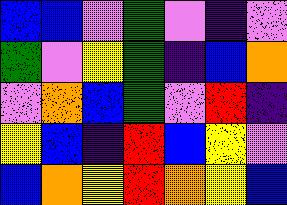[["blue", "blue", "violet", "green", "violet", "indigo", "violet"], ["green", "violet", "yellow", "green", "indigo", "blue", "orange"], ["violet", "orange", "blue", "green", "violet", "red", "indigo"], ["yellow", "blue", "indigo", "red", "blue", "yellow", "violet"], ["blue", "orange", "yellow", "red", "orange", "yellow", "blue"]]